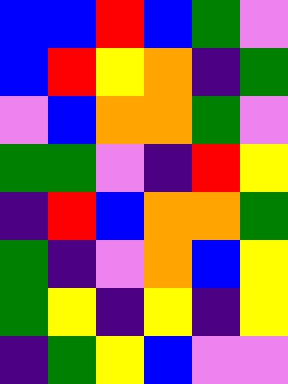[["blue", "blue", "red", "blue", "green", "violet"], ["blue", "red", "yellow", "orange", "indigo", "green"], ["violet", "blue", "orange", "orange", "green", "violet"], ["green", "green", "violet", "indigo", "red", "yellow"], ["indigo", "red", "blue", "orange", "orange", "green"], ["green", "indigo", "violet", "orange", "blue", "yellow"], ["green", "yellow", "indigo", "yellow", "indigo", "yellow"], ["indigo", "green", "yellow", "blue", "violet", "violet"]]